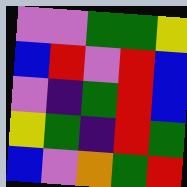[["violet", "violet", "green", "green", "yellow"], ["blue", "red", "violet", "red", "blue"], ["violet", "indigo", "green", "red", "blue"], ["yellow", "green", "indigo", "red", "green"], ["blue", "violet", "orange", "green", "red"]]